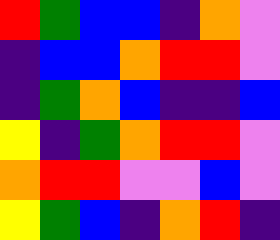[["red", "green", "blue", "blue", "indigo", "orange", "violet"], ["indigo", "blue", "blue", "orange", "red", "red", "violet"], ["indigo", "green", "orange", "blue", "indigo", "indigo", "blue"], ["yellow", "indigo", "green", "orange", "red", "red", "violet"], ["orange", "red", "red", "violet", "violet", "blue", "violet"], ["yellow", "green", "blue", "indigo", "orange", "red", "indigo"]]